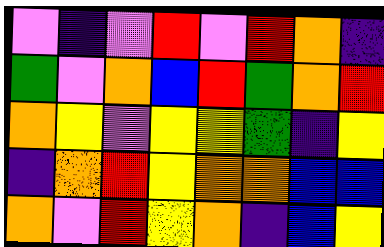[["violet", "indigo", "violet", "red", "violet", "red", "orange", "indigo"], ["green", "violet", "orange", "blue", "red", "green", "orange", "red"], ["orange", "yellow", "violet", "yellow", "yellow", "green", "indigo", "yellow"], ["indigo", "orange", "red", "yellow", "orange", "orange", "blue", "blue"], ["orange", "violet", "red", "yellow", "orange", "indigo", "blue", "yellow"]]